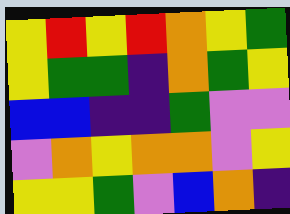[["yellow", "red", "yellow", "red", "orange", "yellow", "green"], ["yellow", "green", "green", "indigo", "orange", "green", "yellow"], ["blue", "blue", "indigo", "indigo", "green", "violet", "violet"], ["violet", "orange", "yellow", "orange", "orange", "violet", "yellow"], ["yellow", "yellow", "green", "violet", "blue", "orange", "indigo"]]